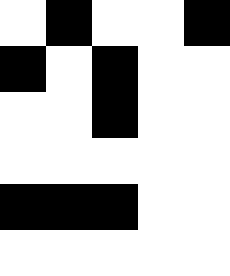[["white", "black", "white", "white", "black"], ["black", "white", "black", "white", "white"], ["white", "white", "black", "white", "white"], ["white", "white", "white", "white", "white"], ["black", "black", "black", "white", "white"], ["white", "white", "white", "white", "white"]]